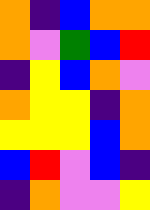[["orange", "indigo", "blue", "orange", "orange"], ["orange", "violet", "green", "blue", "red"], ["indigo", "yellow", "blue", "orange", "violet"], ["orange", "yellow", "yellow", "indigo", "orange"], ["yellow", "yellow", "yellow", "blue", "orange"], ["blue", "red", "violet", "blue", "indigo"], ["indigo", "orange", "violet", "violet", "yellow"]]